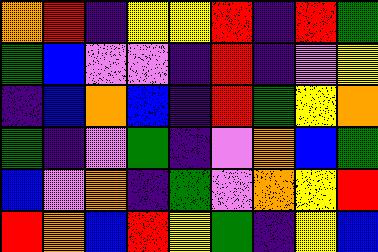[["orange", "red", "indigo", "yellow", "yellow", "red", "indigo", "red", "green"], ["green", "blue", "violet", "violet", "indigo", "red", "indigo", "violet", "yellow"], ["indigo", "blue", "orange", "blue", "indigo", "red", "green", "yellow", "orange"], ["green", "indigo", "violet", "green", "indigo", "violet", "orange", "blue", "green"], ["blue", "violet", "orange", "indigo", "green", "violet", "orange", "yellow", "red"], ["red", "orange", "blue", "red", "yellow", "green", "indigo", "yellow", "blue"]]